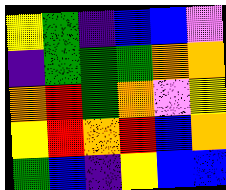[["yellow", "green", "indigo", "blue", "blue", "violet"], ["indigo", "green", "green", "green", "orange", "orange"], ["orange", "red", "green", "orange", "violet", "yellow"], ["yellow", "red", "orange", "red", "blue", "orange"], ["green", "blue", "indigo", "yellow", "blue", "blue"]]